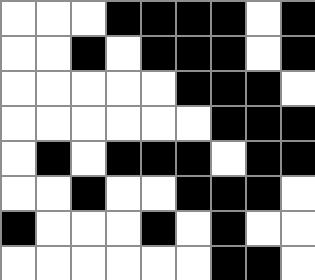[["white", "white", "white", "black", "black", "black", "black", "white", "black"], ["white", "white", "black", "white", "black", "black", "black", "white", "black"], ["white", "white", "white", "white", "white", "black", "black", "black", "white"], ["white", "white", "white", "white", "white", "white", "black", "black", "black"], ["white", "black", "white", "black", "black", "black", "white", "black", "black"], ["white", "white", "black", "white", "white", "black", "black", "black", "white"], ["black", "white", "white", "white", "black", "white", "black", "white", "white"], ["white", "white", "white", "white", "white", "white", "black", "black", "white"]]